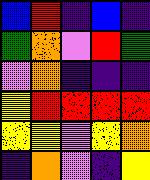[["blue", "red", "indigo", "blue", "indigo"], ["green", "orange", "violet", "red", "green"], ["violet", "orange", "indigo", "indigo", "indigo"], ["yellow", "red", "red", "red", "red"], ["yellow", "yellow", "violet", "yellow", "orange"], ["indigo", "orange", "violet", "indigo", "yellow"]]